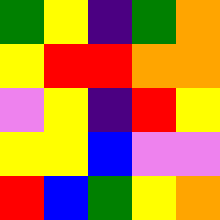[["green", "yellow", "indigo", "green", "orange"], ["yellow", "red", "red", "orange", "orange"], ["violet", "yellow", "indigo", "red", "yellow"], ["yellow", "yellow", "blue", "violet", "violet"], ["red", "blue", "green", "yellow", "orange"]]